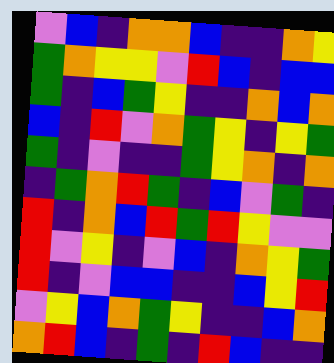[["violet", "blue", "indigo", "orange", "orange", "blue", "indigo", "indigo", "orange", "yellow"], ["green", "orange", "yellow", "yellow", "violet", "red", "blue", "indigo", "blue", "blue"], ["green", "indigo", "blue", "green", "yellow", "indigo", "indigo", "orange", "blue", "orange"], ["blue", "indigo", "red", "violet", "orange", "green", "yellow", "indigo", "yellow", "green"], ["green", "indigo", "violet", "indigo", "indigo", "green", "yellow", "orange", "indigo", "orange"], ["indigo", "green", "orange", "red", "green", "indigo", "blue", "violet", "green", "indigo"], ["red", "indigo", "orange", "blue", "red", "green", "red", "yellow", "violet", "violet"], ["red", "violet", "yellow", "indigo", "violet", "blue", "indigo", "orange", "yellow", "green"], ["red", "indigo", "violet", "blue", "blue", "indigo", "indigo", "blue", "yellow", "red"], ["violet", "yellow", "blue", "orange", "green", "yellow", "indigo", "indigo", "blue", "orange"], ["orange", "red", "blue", "indigo", "green", "indigo", "red", "blue", "indigo", "indigo"]]